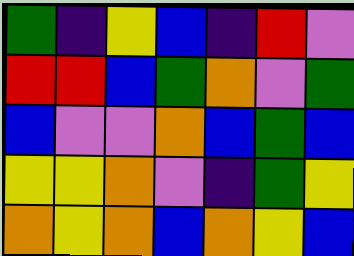[["green", "indigo", "yellow", "blue", "indigo", "red", "violet"], ["red", "red", "blue", "green", "orange", "violet", "green"], ["blue", "violet", "violet", "orange", "blue", "green", "blue"], ["yellow", "yellow", "orange", "violet", "indigo", "green", "yellow"], ["orange", "yellow", "orange", "blue", "orange", "yellow", "blue"]]